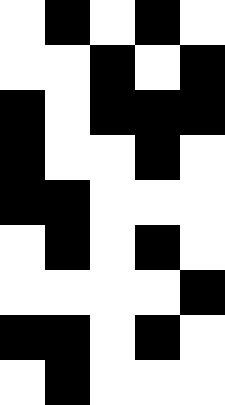[["white", "black", "white", "black", "white"], ["white", "white", "black", "white", "black"], ["black", "white", "black", "black", "black"], ["black", "white", "white", "black", "white"], ["black", "black", "white", "white", "white"], ["white", "black", "white", "black", "white"], ["white", "white", "white", "white", "black"], ["black", "black", "white", "black", "white"], ["white", "black", "white", "white", "white"]]